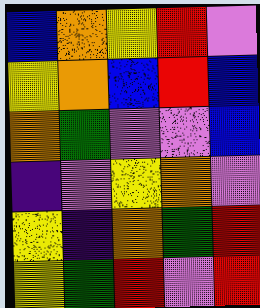[["blue", "orange", "yellow", "red", "violet"], ["yellow", "orange", "blue", "red", "blue"], ["orange", "green", "violet", "violet", "blue"], ["indigo", "violet", "yellow", "orange", "violet"], ["yellow", "indigo", "orange", "green", "red"], ["yellow", "green", "red", "violet", "red"]]